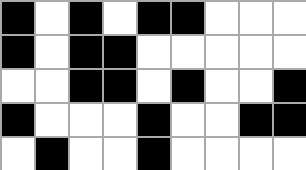[["black", "white", "black", "white", "black", "black", "white", "white", "white"], ["black", "white", "black", "black", "white", "white", "white", "white", "white"], ["white", "white", "black", "black", "white", "black", "white", "white", "black"], ["black", "white", "white", "white", "black", "white", "white", "black", "black"], ["white", "black", "white", "white", "black", "white", "white", "white", "white"]]